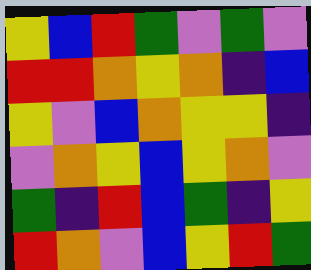[["yellow", "blue", "red", "green", "violet", "green", "violet"], ["red", "red", "orange", "yellow", "orange", "indigo", "blue"], ["yellow", "violet", "blue", "orange", "yellow", "yellow", "indigo"], ["violet", "orange", "yellow", "blue", "yellow", "orange", "violet"], ["green", "indigo", "red", "blue", "green", "indigo", "yellow"], ["red", "orange", "violet", "blue", "yellow", "red", "green"]]